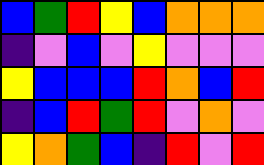[["blue", "green", "red", "yellow", "blue", "orange", "orange", "orange"], ["indigo", "violet", "blue", "violet", "yellow", "violet", "violet", "violet"], ["yellow", "blue", "blue", "blue", "red", "orange", "blue", "red"], ["indigo", "blue", "red", "green", "red", "violet", "orange", "violet"], ["yellow", "orange", "green", "blue", "indigo", "red", "violet", "red"]]